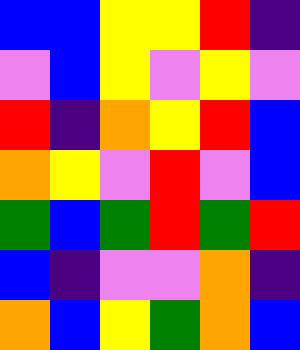[["blue", "blue", "yellow", "yellow", "red", "indigo"], ["violet", "blue", "yellow", "violet", "yellow", "violet"], ["red", "indigo", "orange", "yellow", "red", "blue"], ["orange", "yellow", "violet", "red", "violet", "blue"], ["green", "blue", "green", "red", "green", "red"], ["blue", "indigo", "violet", "violet", "orange", "indigo"], ["orange", "blue", "yellow", "green", "orange", "blue"]]